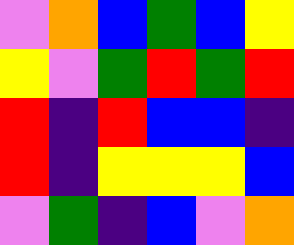[["violet", "orange", "blue", "green", "blue", "yellow"], ["yellow", "violet", "green", "red", "green", "red"], ["red", "indigo", "red", "blue", "blue", "indigo"], ["red", "indigo", "yellow", "yellow", "yellow", "blue"], ["violet", "green", "indigo", "blue", "violet", "orange"]]